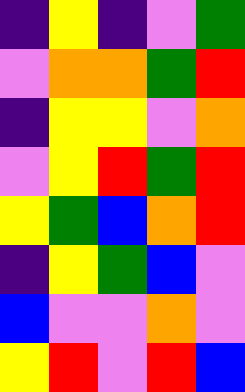[["indigo", "yellow", "indigo", "violet", "green"], ["violet", "orange", "orange", "green", "red"], ["indigo", "yellow", "yellow", "violet", "orange"], ["violet", "yellow", "red", "green", "red"], ["yellow", "green", "blue", "orange", "red"], ["indigo", "yellow", "green", "blue", "violet"], ["blue", "violet", "violet", "orange", "violet"], ["yellow", "red", "violet", "red", "blue"]]